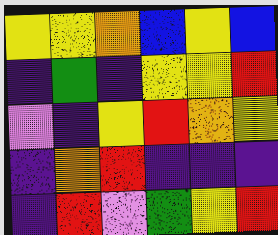[["yellow", "yellow", "orange", "blue", "yellow", "blue"], ["indigo", "green", "indigo", "yellow", "yellow", "red"], ["violet", "indigo", "yellow", "red", "orange", "yellow"], ["indigo", "orange", "red", "indigo", "indigo", "indigo"], ["indigo", "red", "violet", "green", "yellow", "red"]]